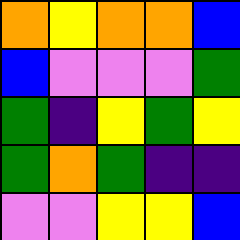[["orange", "yellow", "orange", "orange", "blue"], ["blue", "violet", "violet", "violet", "green"], ["green", "indigo", "yellow", "green", "yellow"], ["green", "orange", "green", "indigo", "indigo"], ["violet", "violet", "yellow", "yellow", "blue"]]